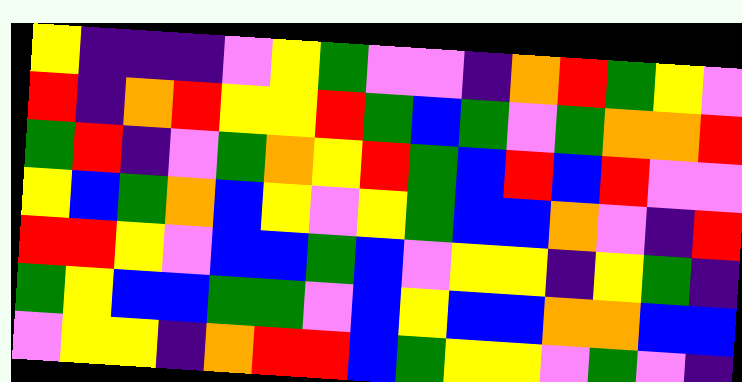[["yellow", "indigo", "indigo", "indigo", "violet", "yellow", "green", "violet", "violet", "indigo", "orange", "red", "green", "yellow", "violet"], ["red", "indigo", "orange", "red", "yellow", "yellow", "red", "green", "blue", "green", "violet", "green", "orange", "orange", "red"], ["green", "red", "indigo", "violet", "green", "orange", "yellow", "red", "green", "blue", "red", "blue", "red", "violet", "violet"], ["yellow", "blue", "green", "orange", "blue", "yellow", "violet", "yellow", "green", "blue", "blue", "orange", "violet", "indigo", "red"], ["red", "red", "yellow", "violet", "blue", "blue", "green", "blue", "violet", "yellow", "yellow", "indigo", "yellow", "green", "indigo"], ["green", "yellow", "blue", "blue", "green", "green", "violet", "blue", "yellow", "blue", "blue", "orange", "orange", "blue", "blue"], ["violet", "yellow", "yellow", "indigo", "orange", "red", "red", "blue", "green", "yellow", "yellow", "violet", "green", "violet", "indigo"]]